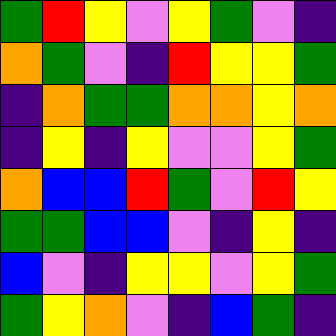[["green", "red", "yellow", "violet", "yellow", "green", "violet", "indigo"], ["orange", "green", "violet", "indigo", "red", "yellow", "yellow", "green"], ["indigo", "orange", "green", "green", "orange", "orange", "yellow", "orange"], ["indigo", "yellow", "indigo", "yellow", "violet", "violet", "yellow", "green"], ["orange", "blue", "blue", "red", "green", "violet", "red", "yellow"], ["green", "green", "blue", "blue", "violet", "indigo", "yellow", "indigo"], ["blue", "violet", "indigo", "yellow", "yellow", "violet", "yellow", "green"], ["green", "yellow", "orange", "violet", "indigo", "blue", "green", "indigo"]]